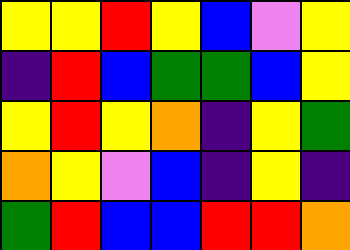[["yellow", "yellow", "red", "yellow", "blue", "violet", "yellow"], ["indigo", "red", "blue", "green", "green", "blue", "yellow"], ["yellow", "red", "yellow", "orange", "indigo", "yellow", "green"], ["orange", "yellow", "violet", "blue", "indigo", "yellow", "indigo"], ["green", "red", "blue", "blue", "red", "red", "orange"]]